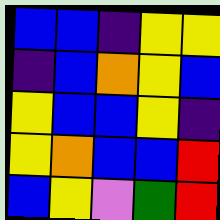[["blue", "blue", "indigo", "yellow", "yellow"], ["indigo", "blue", "orange", "yellow", "blue"], ["yellow", "blue", "blue", "yellow", "indigo"], ["yellow", "orange", "blue", "blue", "red"], ["blue", "yellow", "violet", "green", "red"]]